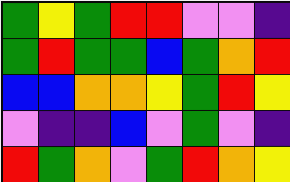[["green", "yellow", "green", "red", "red", "violet", "violet", "indigo"], ["green", "red", "green", "green", "blue", "green", "orange", "red"], ["blue", "blue", "orange", "orange", "yellow", "green", "red", "yellow"], ["violet", "indigo", "indigo", "blue", "violet", "green", "violet", "indigo"], ["red", "green", "orange", "violet", "green", "red", "orange", "yellow"]]